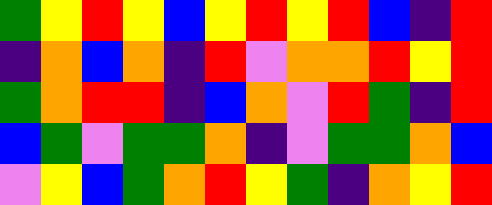[["green", "yellow", "red", "yellow", "blue", "yellow", "red", "yellow", "red", "blue", "indigo", "red"], ["indigo", "orange", "blue", "orange", "indigo", "red", "violet", "orange", "orange", "red", "yellow", "red"], ["green", "orange", "red", "red", "indigo", "blue", "orange", "violet", "red", "green", "indigo", "red"], ["blue", "green", "violet", "green", "green", "orange", "indigo", "violet", "green", "green", "orange", "blue"], ["violet", "yellow", "blue", "green", "orange", "red", "yellow", "green", "indigo", "orange", "yellow", "red"]]